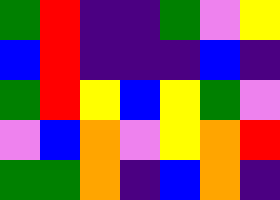[["green", "red", "indigo", "indigo", "green", "violet", "yellow"], ["blue", "red", "indigo", "indigo", "indigo", "blue", "indigo"], ["green", "red", "yellow", "blue", "yellow", "green", "violet"], ["violet", "blue", "orange", "violet", "yellow", "orange", "red"], ["green", "green", "orange", "indigo", "blue", "orange", "indigo"]]